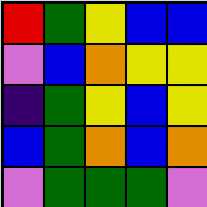[["red", "green", "yellow", "blue", "blue"], ["violet", "blue", "orange", "yellow", "yellow"], ["indigo", "green", "yellow", "blue", "yellow"], ["blue", "green", "orange", "blue", "orange"], ["violet", "green", "green", "green", "violet"]]